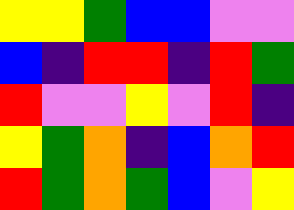[["yellow", "yellow", "green", "blue", "blue", "violet", "violet"], ["blue", "indigo", "red", "red", "indigo", "red", "green"], ["red", "violet", "violet", "yellow", "violet", "red", "indigo"], ["yellow", "green", "orange", "indigo", "blue", "orange", "red"], ["red", "green", "orange", "green", "blue", "violet", "yellow"]]